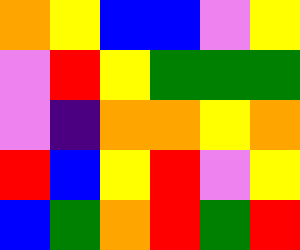[["orange", "yellow", "blue", "blue", "violet", "yellow"], ["violet", "red", "yellow", "green", "green", "green"], ["violet", "indigo", "orange", "orange", "yellow", "orange"], ["red", "blue", "yellow", "red", "violet", "yellow"], ["blue", "green", "orange", "red", "green", "red"]]